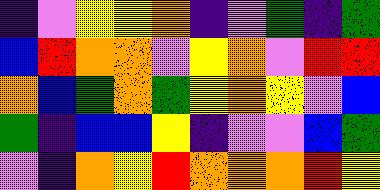[["indigo", "violet", "yellow", "yellow", "orange", "indigo", "violet", "green", "indigo", "green"], ["blue", "red", "orange", "orange", "violet", "yellow", "orange", "violet", "red", "red"], ["orange", "blue", "green", "orange", "green", "yellow", "orange", "yellow", "violet", "blue"], ["green", "indigo", "blue", "blue", "yellow", "indigo", "violet", "violet", "blue", "green"], ["violet", "indigo", "orange", "yellow", "red", "orange", "orange", "orange", "red", "yellow"]]